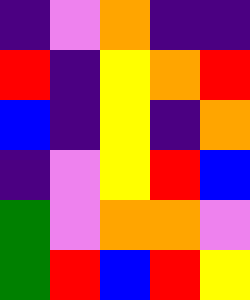[["indigo", "violet", "orange", "indigo", "indigo"], ["red", "indigo", "yellow", "orange", "red"], ["blue", "indigo", "yellow", "indigo", "orange"], ["indigo", "violet", "yellow", "red", "blue"], ["green", "violet", "orange", "orange", "violet"], ["green", "red", "blue", "red", "yellow"]]